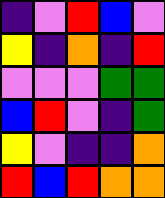[["indigo", "violet", "red", "blue", "violet"], ["yellow", "indigo", "orange", "indigo", "red"], ["violet", "violet", "violet", "green", "green"], ["blue", "red", "violet", "indigo", "green"], ["yellow", "violet", "indigo", "indigo", "orange"], ["red", "blue", "red", "orange", "orange"]]